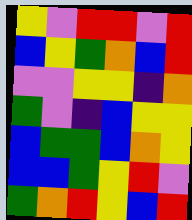[["yellow", "violet", "red", "red", "violet", "red"], ["blue", "yellow", "green", "orange", "blue", "red"], ["violet", "violet", "yellow", "yellow", "indigo", "orange"], ["green", "violet", "indigo", "blue", "yellow", "yellow"], ["blue", "green", "green", "blue", "orange", "yellow"], ["blue", "blue", "green", "yellow", "red", "violet"], ["green", "orange", "red", "yellow", "blue", "red"]]